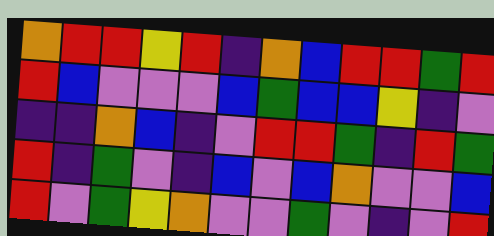[["orange", "red", "red", "yellow", "red", "indigo", "orange", "blue", "red", "red", "green", "red"], ["red", "blue", "violet", "violet", "violet", "blue", "green", "blue", "blue", "yellow", "indigo", "violet"], ["indigo", "indigo", "orange", "blue", "indigo", "violet", "red", "red", "green", "indigo", "red", "green"], ["red", "indigo", "green", "violet", "indigo", "blue", "violet", "blue", "orange", "violet", "violet", "blue"], ["red", "violet", "green", "yellow", "orange", "violet", "violet", "green", "violet", "indigo", "violet", "red"]]